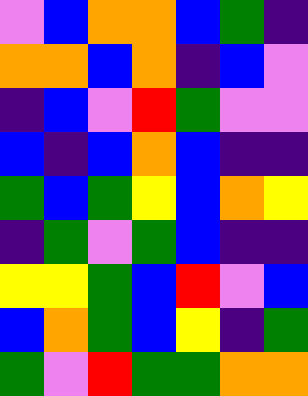[["violet", "blue", "orange", "orange", "blue", "green", "indigo"], ["orange", "orange", "blue", "orange", "indigo", "blue", "violet"], ["indigo", "blue", "violet", "red", "green", "violet", "violet"], ["blue", "indigo", "blue", "orange", "blue", "indigo", "indigo"], ["green", "blue", "green", "yellow", "blue", "orange", "yellow"], ["indigo", "green", "violet", "green", "blue", "indigo", "indigo"], ["yellow", "yellow", "green", "blue", "red", "violet", "blue"], ["blue", "orange", "green", "blue", "yellow", "indigo", "green"], ["green", "violet", "red", "green", "green", "orange", "orange"]]